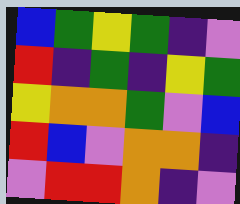[["blue", "green", "yellow", "green", "indigo", "violet"], ["red", "indigo", "green", "indigo", "yellow", "green"], ["yellow", "orange", "orange", "green", "violet", "blue"], ["red", "blue", "violet", "orange", "orange", "indigo"], ["violet", "red", "red", "orange", "indigo", "violet"]]